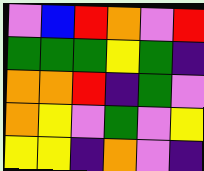[["violet", "blue", "red", "orange", "violet", "red"], ["green", "green", "green", "yellow", "green", "indigo"], ["orange", "orange", "red", "indigo", "green", "violet"], ["orange", "yellow", "violet", "green", "violet", "yellow"], ["yellow", "yellow", "indigo", "orange", "violet", "indigo"]]